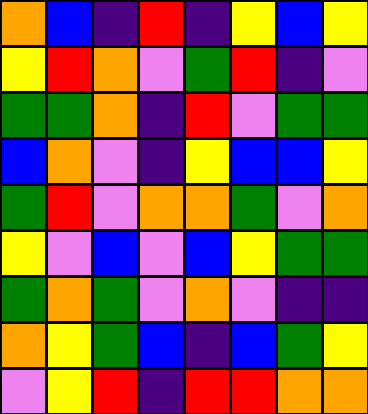[["orange", "blue", "indigo", "red", "indigo", "yellow", "blue", "yellow"], ["yellow", "red", "orange", "violet", "green", "red", "indigo", "violet"], ["green", "green", "orange", "indigo", "red", "violet", "green", "green"], ["blue", "orange", "violet", "indigo", "yellow", "blue", "blue", "yellow"], ["green", "red", "violet", "orange", "orange", "green", "violet", "orange"], ["yellow", "violet", "blue", "violet", "blue", "yellow", "green", "green"], ["green", "orange", "green", "violet", "orange", "violet", "indigo", "indigo"], ["orange", "yellow", "green", "blue", "indigo", "blue", "green", "yellow"], ["violet", "yellow", "red", "indigo", "red", "red", "orange", "orange"]]